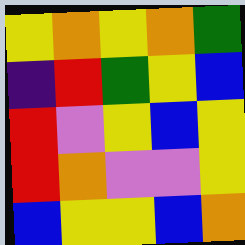[["yellow", "orange", "yellow", "orange", "green"], ["indigo", "red", "green", "yellow", "blue"], ["red", "violet", "yellow", "blue", "yellow"], ["red", "orange", "violet", "violet", "yellow"], ["blue", "yellow", "yellow", "blue", "orange"]]